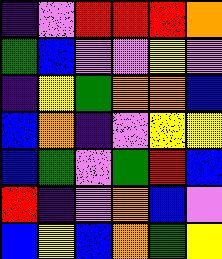[["indigo", "violet", "red", "red", "red", "orange"], ["green", "blue", "violet", "violet", "yellow", "violet"], ["indigo", "yellow", "green", "orange", "orange", "blue"], ["blue", "orange", "indigo", "violet", "yellow", "yellow"], ["blue", "green", "violet", "green", "red", "blue"], ["red", "indigo", "violet", "orange", "blue", "violet"], ["blue", "yellow", "blue", "orange", "green", "yellow"]]